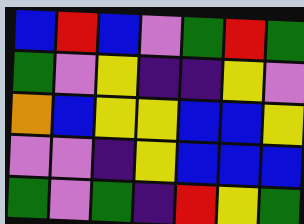[["blue", "red", "blue", "violet", "green", "red", "green"], ["green", "violet", "yellow", "indigo", "indigo", "yellow", "violet"], ["orange", "blue", "yellow", "yellow", "blue", "blue", "yellow"], ["violet", "violet", "indigo", "yellow", "blue", "blue", "blue"], ["green", "violet", "green", "indigo", "red", "yellow", "green"]]